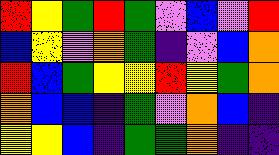[["red", "yellow", "green", "red", "green", "violet", "blue", "violet", "red"], ["blue", "yellow", "violet", "orange", "green", "indigo", "violet", "blue", "orange"], ["red", "blue", "green", "yellow", "yellow", "red", "yellow", "green", "orange"], ["orange", "blue", "blue", "indigo", "green", "violet", "orange", "blue", "indigo"], ["yellow", "yellow", "blue", "indigo", "green", "green", "orange", "indigo", "indigo"]]